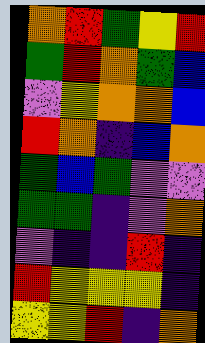[["orange", "red", "green", "yellow", "red"], ["green", "red", "orange", "green", "blue"], ["violet", "yellow", "orange", "orange", "blue"], ["red", "orange", "indigo", "blue", "orange"], ["green", "blue", "green", "violet", "violet"], ["green", "green", "indigo", "violet", "orange"], ["violet", "indigo", "indigo", "red", "indigo"], ["red", "yellow", "yellow", "yellow", "indigo"], ["yellow", "yellow", "red", "indigo", "orange"]]